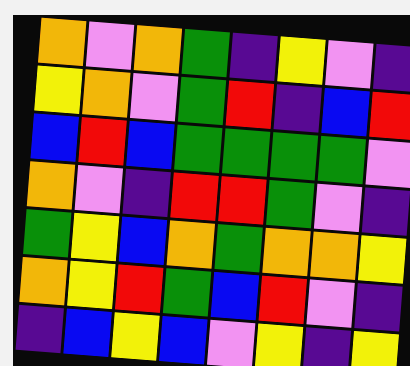[["orange", "violet", "orange", "green", "indigo", "yellow", "violet", "indigo"], ["yellow", "orange", "violet", "green", "red", "indigo", "blue", "red"], ["blue", "red", "blue", "green", "green", "green", "green", "violet"], ["orange", "violet", "indigo", "red", "red", "green", "violet", "indigo"], ["green", "yellow", "blue", "orange", "green", "orange", "orange", "yellow"], ["orange", "yellow", "red", "green", "blue", "red", "violet", "indigo"], ["indigo", "blue", "yellow", "blue", "violet", "yellow", "indigo", "yellow"]]